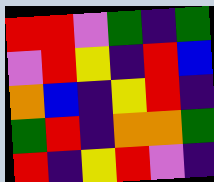[["red", "red", "violet", "green", "indigo", "green"], ["violet", "red", "yellow", "indigo", "red", "blue"], ["orange", "blue", "indigo", "yellow", "red", "indigo"], ["green", "red", "indigo", "orange", "orange", "green"], ["red", "indigo", "yellow", "red", "violet", "indigo"]]